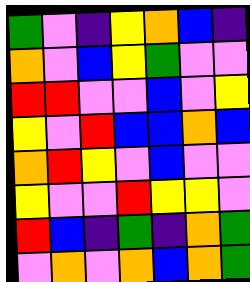[["green", "violet", "indigo", "yellow", "orange", "blue", "indigo"], ["orange", "violet", "blue", "yellow", "green", "violet", "violet"], ["red", "red", "violet", "violet", "blue", "violet", "yellow"], ["yellow", "violet", "red", "blue", "blue", "orange", "blue"], ["orange", "red", "yellow", "violet", "blue", "violet", "violet"], ["yellow", "violet", "violet", "red", "yellow", "yellow", "violet"], ["red", "blue", "indigo", "green", "indigo", "orange", "green"], ["violet", "orange", "violet", "orange", "blue", "orange", "green"]]